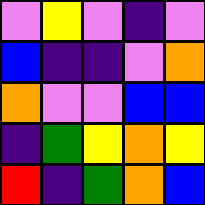[["violet", "yellow", "violet", "indigo", "violet"], ["blue", "indigo", "indigo", "violet", "orange"], ["orange", "violet", "violet", "blue", "blue"], ["indigo", "green", "yellow", "orange", "yellow"], ["red", "indigo", "green", "orange", "blue"]]